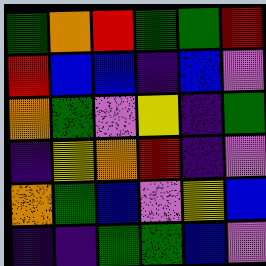[["green", "orange", "red", "green", "green", "red"], ["red", "blue", "blue", "indigo", "blue", "violet"], ["orange", "green", "violet", "yellow", "indigo", "green"], ["indigo", "yellow", "orange", "red", "indigo", "violet"], ["orange", "green", "blue", "violet", "yellow", "blue"], ["indigo", "indigo", "green", "green", "blue", "violet"]]